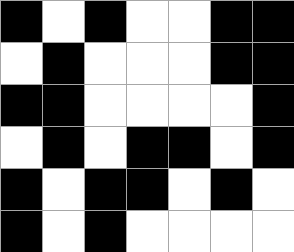[["black", "white", "black", "white", "white", "black", "black"], ["white", "black", "white", "white", "white", "black", "black"], ["black", "black", "white", "white", "white", "white", "black"], ["white", "black", "white", "black", "black", "white", "black"], ["black", "white", "black", "black", "white", "black", "white"], ["black", "white", "black", "white", "white", "white", "white"]]